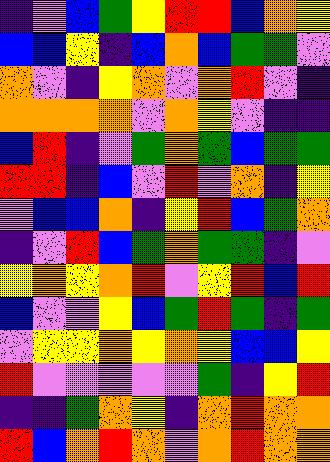[["indigo", "violet", "blue", "green", "yellow", "red", "red", "blue", "orange", "yellow"], ["blue", "blue", "yellow", "indigo", "blue", "orange", "blue", "green", "green", "violet"], ["orange", "violet", "indigo", "yellow", "orange", "violet", "orange", "red", "violet", "indigo"], ["orange", "orange", "orange", "orange", "violet", "orange", "yellow", "violet", "indigo", "indigo"], ["blue", "red", "indigo", "violet", "green", "orange", "green", "blue", "green", "green"], ["red", "red", "indigo", "blue", "violet", "red", "violet", "orange", "indigo", "yellow"], ["violet", "blue", "blue", "orange", "indigo", "yellow", "red", "blue", "green", "orange"], ["indigo", "violet", "red", "blue", "green", "orange", "green", "green", "indigo", "violet"], ["yellow", "orange", "yellow", "orange", "red", "violet", "yellow", "red", "blue", "red"], ["blue", "violet", "violet", "yellow", "blue", "green", "red", "green", "indigo", "green"], ["violet", "yellow", "yellow", "orange", "yellow", "orange", "yellow", "blue", "blue", "yellow"], ["red", "violet", "violet", "violet", "violet", "violet", "green", "indigo", "yellow", "red"], ["indigo", "indigo", "green", "orange", "yellow", "indigo", "orange", "red", "orange", "orange"], ["red", "blue", "orange", "red", "orange", "violet", "orange", "red", "orange", "orange"]]